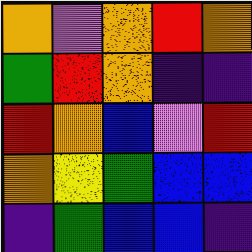[["orange", "violet", "orange", "red", "orange"], ["green", "red", "orange", "indigo", "indigo"], ["red", "orange", "blue", "violet", "red"], ["orange", "yellow", "green", "blue", "blue"], ["indigo", "green", "blue", "blue", "indigo"]]